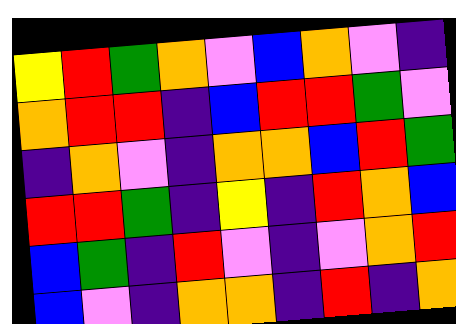[["yellow", "red", "green", "orange", "violet", "blue", "orange", "violet", "indigo"], ["orange", "red", "red", "indigo", "blue", "red", "red", "green", "violet"], ["indigo", "orange", "violet", "indigo", "orange", "orange", "blue", "red", "green"], ["red", "red", "green", "indigo", "yellow", "indigo", "red", "orange", "blue"], ["blue", "green", "indigo", "red", "violet", "indigo", "violet", "orange", "red"], ["blue", "violet", "indigo", "orange", "orange", "indigo", "red", "indigo", "orange"]]